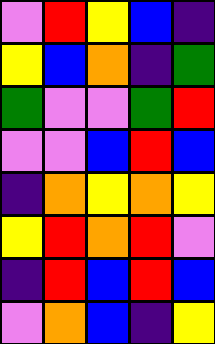[["violet", "red", "yellow", "blue", "indigo"], ["yellow", "blue", "orange", "indigo", "green"], ["green", "violet", "violet", "green", "red"], ["violet", "violet", "blue", "red", "blue"], ["indigo", "orange", "yellow", "orange", "yellow"], ["yellow", "red", "orange", "red", "violet"], ["indigo", "red", "blue", "red", "blue"], ["violet", "orange", "blue", "indigo", "yellow"]]